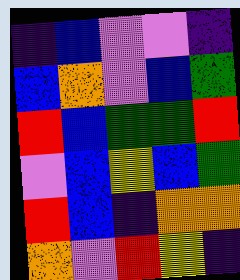[["indigo", "blue", "violet", "violet", "indigo"], ["blue", "orange", "violet", "blue", "green"], ["red", "blue", "green", "green", "red"], ["violet", "blue", "yellow", "blue", "green"], ["red", "blue", "indigo", "orange", "orange"], ["orange", "violet", "red", "yellow", "indigo"]]